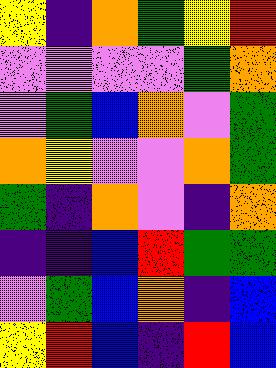[["yellow", "indigo", "orange", "green", "yellow", "red"], ["violet", "violet", "violet", "violet", "green", "orange"], ["violet", "green", "blue", "orange", "violet", "green"], ["orange", "yellow", "violet", "violet", "orange", "green"], ["green", "indigo", "orange", "violet", "indigo", "orange"], ["indigo", "indigo", "blue", "red", "green", "green"], ["violet", "green", "blue", "orange", "indigo", "blue"], ["yellow", "red", "blue", "indigo", "red", "blue"]]